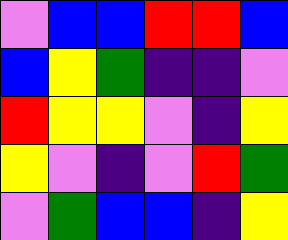[["violet", "blue", "blue", "red", "red", "blue"], ["blue", "yellow", "green", "indigo", "indigo", "violet"], ["red", "yellow", "yellow", "violet", "indigo", "yellow"], ["yellow", "violet", "indigo", "violet", "red", "green"], ["violet", "green", "blue", "blue", "indigo", "yellow"]]